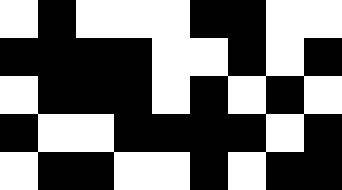[["white", "black", "white", "white", "white", "black", "black", "white", "white"], ["black", "black", "black", "black", "white", "white", "black", "white", "black"], ["white", "black", "black", "black", "white", "black", "white", "black", "white"], ["black", "white", "white", "black", "black", "black", "black", "white", "black"], ["white", "black", "black", "white", "white", "black", "white", "black", "black"]]